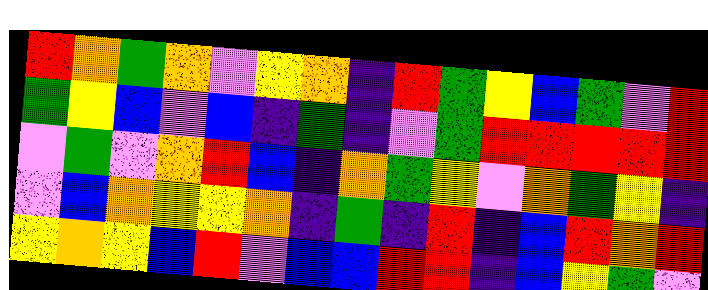[["red", "orange", "green", "orange", "violet", "yellow", "orange", "indigo", "red", "green", "yellow", "blue", "green", "violet", "red"], ["green", "yellow", "blue", "violet", "blue", "indigo", "green", "indigo", "violet", "green", "red", "red", "red", "red", "red"], ["violet", "green", "violet", "orange", "red", "blue", "indigo", "orange", "green", "yellow", "violet", "orange", "green", "yellow", "indigo"], ["violet", "blue", "orange", "yellow", "yellow", "orange", "indigo", "green", "indigo", "red", "indigo", "blue", "red", "orange", "red"], ["yellow", "orange", "yellow", "blue", "red", "violet", "blue", "blue", "red", "red", "indigo", "blue", "yellow", "green", "violet"]]